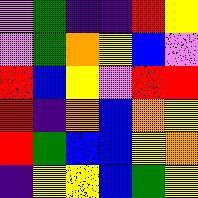[["violet", "green", "indigo", "indigo", "red", "yellow"], ["violet", "green", "orange", "yellow", "blue", "violet"], ["red", "blue", "yellow", "violet", "red", "red"], ["red", "indigo", "orange", "blue", "orange", "yellow"], ["red", "green", "blue", "blue", "yellow", "orange"], ["indigo", "yellow", "yellow", "blue", "green", "yellow"]]